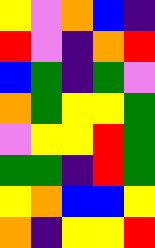[["yellow", "violet", "orange", "blue", "indigo"], ["red", "violet", "indigo", "orange", "red"], ["blue", "green", "indigo", "green", "violet"], ["orange", "green", "yellow", "yellow", "green"], ["violet", "yellow", "yellow", "red", "green"], ["green", "green", "indigo", "red", "green"], ["yellow", "orange", "blue", "blue", "yellow"], ["orange", "indigo", "yellow", "yellow", "red"]]